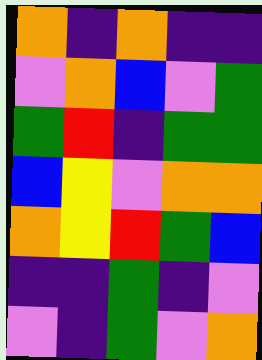[["orange", "indigo", "orange", "indigo", "indigo"], ["violet", "orange", "blue", "violet", "green"], ["green", "red", "indigo", "green", "green"], ["blue", "yellow", "violet", "orange", "orange"], ["orange", "yellow", "red", "green", "blue"], ["indigo", "indigo", "green", "indigo", "violet"], ["violet", "indigo", "green", "violet", "orange"]]